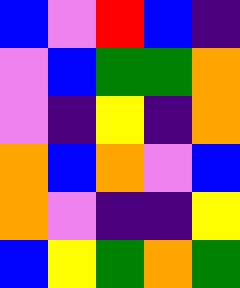[["blue", "violet", "red", "blue", "indigo"], ["violet", "blue", "green", "green", "orange"], ["violet", "indigo", "yellow", "indigo", "orange"], ["orange", "blue", "orange", "violet", "blue"], ["orange", "violet", "indigo", "indigo", "yellow"], ["blue", "yellow", "green", "orange", "green"]]